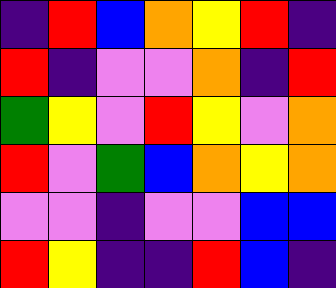[["indigo", "red", "blue", "orange", "yellow", "red", "indigo"], ["red", "indigo", "violet", "violet", "orange", "indigo", "red"], ["green", "yellow", "violet", "red", "yellow", "violet", "orange"], ["red", "violet", "green", "blue", "orange", "yellow", "orange"], ["violet", "violet", "indigo", "violet", "violet", "blue", "blue"], ["red", "yellow", "indigo", "indigo", "red", "blue", "indigo"]]